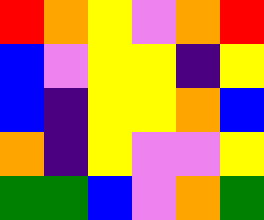[["red", "orange", "yellow", "violet", "orange", "red"], ["blue", "violet", "yellow", "yellow", "indigo", "yellow"], ["blue", "indigo", "yellow", "yellow", "orange", "blue"], ["orange", "indigo", "yellow", "violet", "violet", "yellow"], ["green", "green", "blue", "violet", "orange", "green"]]